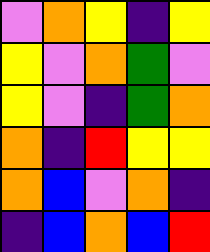[["violet", "orange", "yellow", "indigo", "yellow"], ["yellow", "violet", "orange", "green", "violet"], ["yellow", "violet", "indigo", "green", "orange"], ["orange", "indigo", "red", "yellow", "yellow"], ["orange", "blue", "violet", "orange", "indigo"], ["indigo", "blue", "orange", "blue", "red"]]